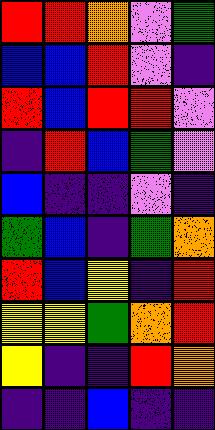[["red", "red", "orange", "violet", "green"], ["blue", "blue", "red", "violet", "indigo"], ["red", "blue", "red", "red", "violet"], ["indigo", "red", "blue", "green", "violet"], ["blue", "indigo", "indigo", "violet", "indigo"], ["green", "blue", "indigo", "green", "orange"], ["red", "blue", "yellow", "indigo", "red"], ["yellow", "yellow", "green", "orange", "red"], ["yellow", "indigo", "indigo", "red", "orange"], ["indigo", "indigo", "blue", "indigo", "indigo"]]